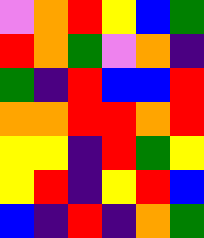[["violet", "orange", "red", "yellow", "blue", "green"], ["red", "orange", "green", "violet", "orange", "indigo"], ["green", "indigo", "red", "blue", "blue", "red"], ["orange", "orange", "red", "red", "orange", "red"], ["yellow", "yellow", "indigo", "red", "green", "yellow"], ["yellow", "red", "indigo", "yellow", "red", "blue"], ["blue", "indigo", "red", "indigo", "orange", "green"]]